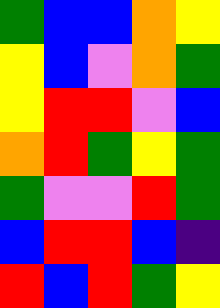[["green", "blue", "blue", "orange", "yellow"], ["yellow", "blue", "violet", "orange", "green"], ["yellow", "red", "red", "violet", "blue"], ["orange", "red", "green", "yellow", "green"], ["green", "violet", "violet", "red", "green"], ["blue", "red", "red", "blue", "indigo"], ["red", "blue", "red", "green", "yellow"]]